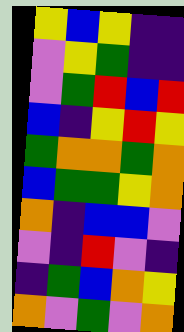[["yellow", "blue", "yellow", "indigo", "indigo"], ["violet", "yellow", "green", "indigo", "indigo"], ["violet", "green", "red", "blue", "red"], ["blue", "indigo", "yellow", "red", "yellow"], ["green", "orange", "orange", "green", "orange"], ["blue", "green", "green", "yellow", "orange"], ["orange", "indigo", "blue", "blue", "violet"], ["violet", "indigo", "red", "violet", "indigo"], ["indigo", "green", "blue", "orange", "yellow"], ["orange", "violet", "green", "violet", "orange"]]